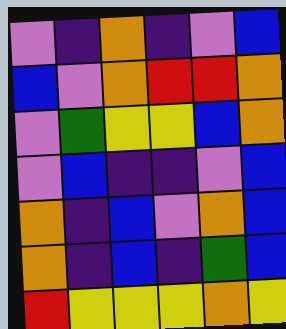[["violet", "indigo", "orange", "indigo", "violet", "blue"], ["blue", "violet", "orange", "red", "red", "orange"], ["violet", "green", "yellow", "yellow", "blue", "orange"], ["violet", "blue", "indigo", "indigo", "violet", "blue"], ["orange", "indigo", "blue", "violet", "orange", "blue"], ["orange", "indigo", "blue", "indigo", "green", "blue"], ["red", "yellow", "yellow", "yellow", "orange", "yellow"]]